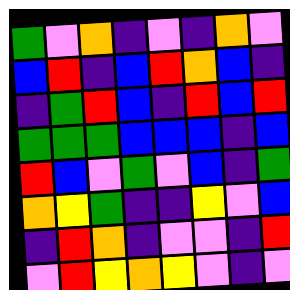[["green", "violet", "orange", "indigo", "violet", "indigo", "orange", "violet"], ["blue", "red", "indigo", "blue", "red", "orange", "blue", "indigo"], ["indigo", "green", "red", "blue", "indigo", "red", "blue", "red"], ["green", "green", "green", "blue", "blue", "blue", "indigo", "blue"], ["red", "blue", "violet", "green", "violet", "blue", "indigo", "green"], ["orange", "yellow", "green", "indigo", "indigo", "yellow", "violet", "blue"], ["indigo", "red", "orange", "indigo", "violet", "violet", "indigo", "red"], ["violet", "red", "yellow", "orange", "yellow", "violet", "indigo", "violet"]]